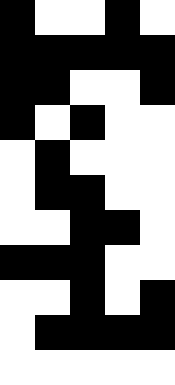[["black", "white", "white", "black", "white"], ["black", "black", "black", "black", "black"], ["black", "black", "white", "white", "black"], ["black", "white", "black", "white", "white"], ["white", "black", "white", "white", "white"], ["white", "black", "black", "white", "white"], ["white", "white", "black", "black", "white"], ["black", "black", "black", "white", "white"], ["white", "white", "black", "white", "black"], ["white", "black", "black", "black", "black"], ["white", "white", "white", "white", "white"]]